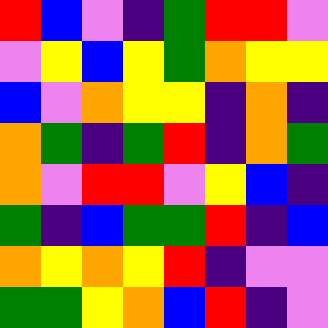[["red", "blue", "violet", "indigo", "green", "red", "red", "violet"], ["violet", "yellow", "blue", "yellow", "green", "orange", "yellow", "yellow"], ["blue", "violet", "orange", "yellow", "yellow", "indigo", "orange", "indigo"], ["orange", "green", "indigo", "green", "red", "indigo", "orange", "green"], ["orange", "violet", "red", "red", "violet", "yellow", "blue", "indigo"], ["green", "indigo", "blue", "green", "green", "red", "indigo", "blue"], ["orange", "yellow", "orange", "yellow", "red", "indigo", "violet", "violet"], ["green", "green", "yellow", "orange", "blue", "red", "indigo", "violet"]]